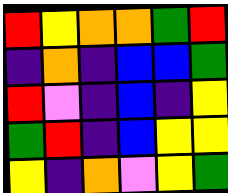[["red", "yellow", "orange", "orange", "green", "red"], ["indigo", "orange", "indigo", "blue", "blue", "green"], ["red", "violet", "indigo", "blue", "indigo", "yellow"], ["green", "red", "indigo", "blue", "yellow", "yellow"], ["yellow", "indigo", "orange", "violet", "yellow", "green"]]